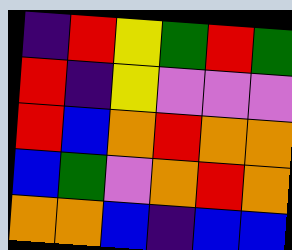[["indigo", "red", "yellow", "green", "red", "green"], ["red", "indigo", "yellow", "violet", "violet", "violet"], ["red", "blue", "orange", "red", "orange", "orange"], ["blue", "green", "violet", "orange", "red", "orange"], ["orange", "orange", "blue", "indigo", "blue", "blue"]]